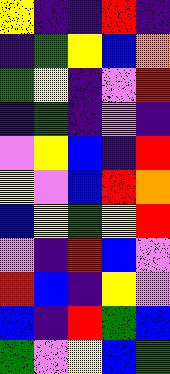[["yellow", "indigo", "indigo", "red", "indigo"], ["indigo", "green", "yellow", "blue", "orange"], ["green", "yellow", "indigo", "violet", "red"], ["indigo", "green", "indigo", "violet", "indigo"], ["violet", "yellow", "blue", "indigo", "red"], ["yellow", "violet", "blue", "red", "orange"], ["blue", "yellow", "green", "yellow", "red"], ["violet", "indigo", "red", "blue", "violet"], ["red", "blue", "indigo", "yellow", "violet"], ["blue", "indigo", "red", "green", "blue"], ["green", "violet", "yellow", "blue", "green"]]